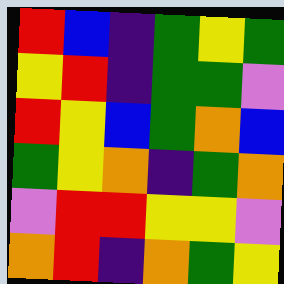[["red", "blue", "indigo", "green", "yellow", "green"], ["yellow", "red", "indigo", "green", "green", "violet"], ["red", "yellow", "blue", "green", "orange", "blue"], ["green", "yellow", "orange", "indigo", "green", "orange"], ["violet", "red", "red", "yellow", "yellow", "violet"], ["orange", "red", "indigo", "orange", "green", "yellow"]]